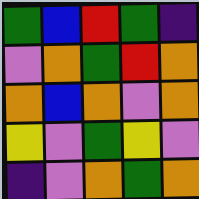[["green", "blue", "red", "green", "indigo"], ["violet", "orange", "green", "red", "orange"], ["orange", "blue", "orange", "violet", "orange"], ["yellow", "violet", "green", "yellow", "violet"], ["indigo", "violet", "orange", "green", "orange"]]